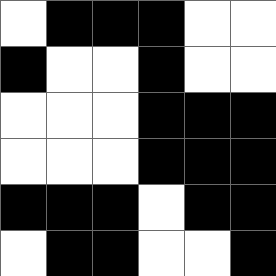[["white", "black", "black", "black", "white", "white"], ["black", "white", "white", "black", "white", "white"], ["white", "white", "white", "black", "black", "black"], ["white", "white", "white", "black", "black", "black"], ["black", "black", "black", "white", "black", "black"], ["white", "black", "black", "white", "white", "black"]]